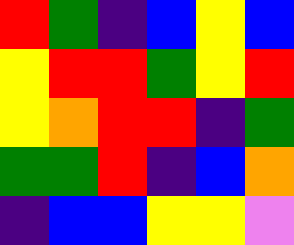[["red", "green", "indigo", "blue", "yellow", "blue"], ["yellow", "red", "red", "green", "yellow", "red"], ["yellow", "orange", "red", "red", "indigo", "green"], ["green", "green", "red", "indigo", "blue", "orange"], ["indigo", "blue", "blue", "yellow", "yellow", "violet"]]